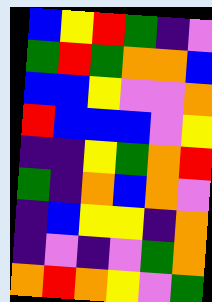[["blue", "yellow", "red", "green", "indigo", "violet"], ["green", "red", "green", "orange", "orange", "blue"], ["blue", "blue", "yellow", "violet", "violet", "orange"], ["red", "blue", "blue", "blue", "violet", "yellow"], ["indigo", "indigo", "yellow", "green", "orange", "red"], ["green", "indigo", "orange", "blue", "orange", "violet"], ["indigo", "blue", "yellow", "yellow", "indigo", "orange"], ["indigo", "violet", "indigo", "violet", "green", "orange"], ["orange", "red", "orange", "yellow", "violet", "green"]]